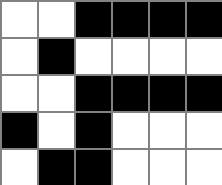[["white", "white", "black", "black", "black", "black"], ["white", "black", "white", "white", "white", "white"], ["white", "white", "black", "black", "black", "black"], ["black", "white", "black", "white", "white", "white"], ["white", "black", "black", "white", "white", "white"]]